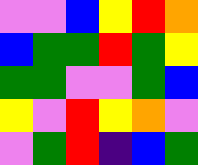[["violet", "violet", "blue", "yellow", "red", "orange"], ["blue", "green", "green", "red", "green", "yellow"], ["green", "green", "violet", "violet", "green", "blue"], ["yellow", "violet", "red", "yellow", "orange", "violet"], ["violet", "green", "red", "indigo", "blue", "green"]]